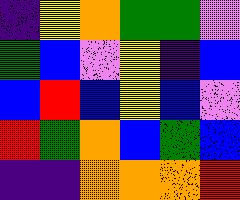[["indigo", "yellow", "orange", "green", "green", "violet"], ["green", "blue", "violet", "yellow", "indigo", "blue"], ["blue", "red", "blue", "yellow", "blue", "violet"], ["red", "green", "orange", "blue", "green", "blue"], ["indigo", "indigo", "orange", "orange", "orange", "red"]]